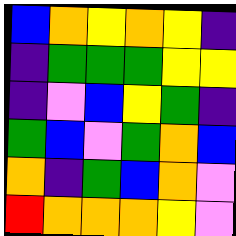[["blue", "orange", "yellow", "orange", "yellow", "indigo"], ["indigo", "green", "green", "green", "yellow", "yellow"], ["indigo", "violet", "blue", "yellow", "green", "indigo"], ["green", "blue", "violet", "green", "orange", "blue"], ["orange", "indigo", "green", "blue", "orange", "violet"], ["red", "orange", "orange", "orange", "yellow", "violet"]]